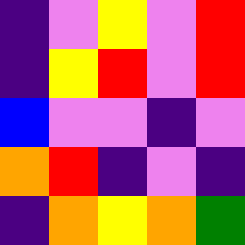[["indigo", "violet", "yellow", "violet", "red"], ["indigo", "yellow", "red", "violet", "red"], ["blue", "violet", "violet", "indigo", "violet"], ["orange", "red", "indigo", "violet", "indigo"], ["indigo", "orange", "yellow", "orange", "green"]]